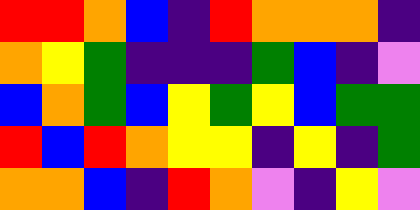[["red", "red", "orange", "blue", "indigo", "red", "orange", "orange", "orange", "indigo"], ["orange", "yellow", "green", "indigo", "indigo", "indigo", "green", "blue", "indigo", "violet"], ["blue", "orange", "green", "blue", "yellow", "green", "yellow", "blue", "green", "green"], ["red", "blue", "red", "orange", "yellow", "yellow", "indigo", "yellow", "indigo", "green"], ["orange", "orange", "blue", "indigo", "red", "orange", "violet", "indigo", "yellow", "violet"]]